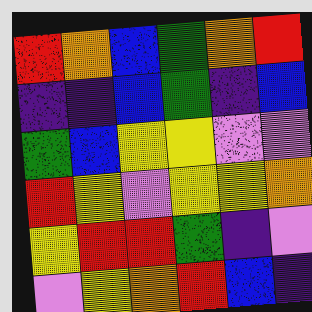[["red", "orange", "blue", "green", "orange", "red"], ["indigo", "indigo", "blue", "green", "indigo", "blue"], ["green", "blue", "yellow", "yellow", "violet", "violet"], ["red", "yellow", "violet", "yellow", "yellow", "orange"], ["yellow", "red", "red", "green", "indigo", "violet"], ["violet", "yellow", "orange", "red", "blue", "indigo"]]